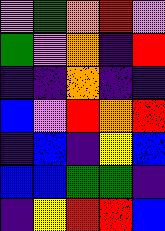[["violet", "green", "orange", "red", "violet"], ["green", "violet", "orange", "indigo", "red"], ["indigo", "indigo", "orange", "indigo", "indigo"], ["blue", "violet", "red", "orange", "red"], ["indigo", "blue", "indigo", "yellow", "blue"], ["blue", "blue", "green", "green", "indigo"], ["indigo", "yellow", "red", "red", "blue"]]